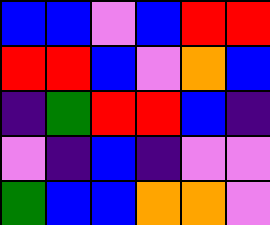[["blue", "blue", "violet", "blue", "red", "red"], ["red", "red", "blue", "violet", "orange", "blue"], ["indigo", "green", "red", "red", "blue", "indigo"], ["violet", "indigo", "blue", "indigo", "violet", "violet"], ["green", "blue", "blue", "orange", "orange", "violet"]]